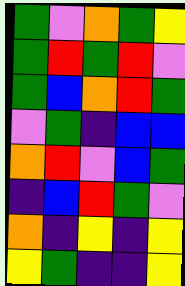[["green", "violet", "orange", "green", "yellow"], ["green", "red", "green", "red", "violet"], ["green", "blue", "orange", "red", "green"], ["violet", "green", "indigo", "blue", "blue"], ["orange", "red", "violet", "blue", "green"], ["indigo", "blue", "red", "green", "violet"], ["orange", "indigo", "yellow", "indigo", "yellow"], ["yellow", "green", "indigo", "indigo", "yellow"]]